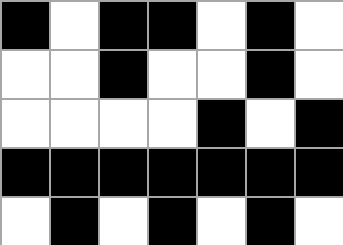[["black", "white", "black", "black", "white", "black", "white"], ["white", "white", "black", "white", "white", "black", "white"], ["white", "white", "white", "white", "black", "white", "black"], ["black", "black", "black", "black", "black", "black", "black"], ["white", "black", "white", "black", "white", "black", "white"]]